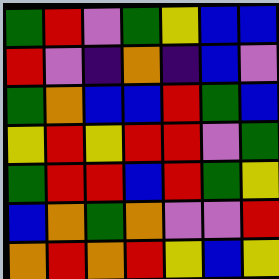[["green", "red", "violet", "green", "yellow", "blue", "blue"], ["red", "violet", "indigo", "orange", "indigo", "blue", "violet"], ["green", "orange", "blue", "blue", "red", "green", "blue"], ["yellow", "red", "yellow", "red", "red", "violet", "green"], ["green", "red", "red", "blue", "red", "green", "yellow"], ["blue", "orange", "green", "orange", "violet", "violet", "red"], ["orange", "red", "orange", "red", "yellow", "blue", "yellow"]]